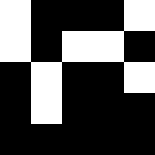[["white", "black", "black", "black", "white"], ["white", "black", "white", "white", "black"], ["black", "white", "black", "black", "white"], ["black", "white", "black", "black", "black"], ["black", "black", "black", "black", "black"]]